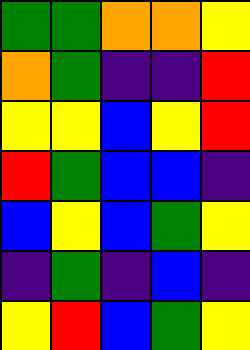[["green", "green", "orange", "orange", "yellow"], ["orange", "green", "indigo", "indigo", "red"], ["yellow", "yellow", "blue", "yellow", "red"], ["red", "green", "blue", "blue", "indigo"], ["blue", "yellow", "blue", "green", "yellow"], ["indigo", "green", "indigo", "blue", "indigo"], ["yellow", "red", "blue", "green", "yellow"]]